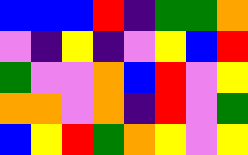[["blue", "blue", "blue", "red", "indigo", "green", "green", "orange"], ["violet", "indigo", "yellow", "indigo", "violet", "yellow", "blue", "red"], ["green", "violet", "violet", "orange", "blue", "red", "violet", "yellow"], ["orange", "orange", "violet", "orange", "indigo", "red", "violet", "green"], ["blue", "yellow", "red", "green", "orange", "yellow", "violet", "yellow"]]